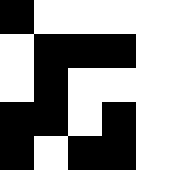[["black", "white", "white", "white", "white"], ["white", "black", "black", "black", "white"], ["white", "black", "white", "white", "white"], ["black", "black", "white", "black", "white"], ["black", "white", "black", "black", "white"]]